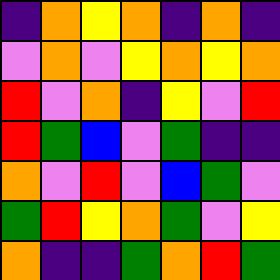[["indigo", "orange", "yellow", "orange", "indigo", "orange", "indigo"], ["violet", "orange", "violet", "yellow", "orange", "yellow", "orange"], ["red", "violet", "orange", "indigo", "yellow", "violet", "red"], ["red", "green", "blue", "violet", "green", "indigo", "indigo"], ["orange", "violet", "red", "violet", "blue", "green", "violet"], ["green", "red", "yellow", "orange", "green", "violet", "yellow"], ["orange", "indigo", "indigo", "green", "orange", "red", "green"]]